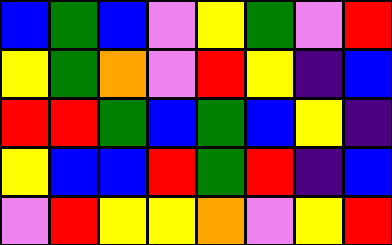[["blue", "green", "blue", "violet", "yellow", "green", "violet", "red"], ["yellow", "green", "orange", "violet", "red", "yellow", "indigo", "blue"], ["red", "red", "green", "blue", "green", "blue", "yellow", "indigo"], ["yellow", "blue", "blue", "red", "green", "red", "indigo", "blue"], ["violet", "red", "yellow", "yellow", "orange", "violet", "yellow", "red"]]